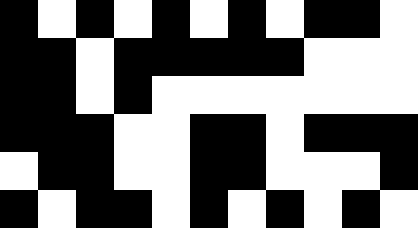[["black", "white", "black", "white", "black", "white", "black", "white", "black", "black", "white"], ["black", "black", "white", "black", "black", "black", "black", "black", "white", "white", "white"], ["black", "black", "white", "black", "white", "white", "white", "white", "white", "white", "white"], ["black", "black", "black", "white", "white", "black", "black", "white", "black", "black", "black"], ["white", "black", "black", "white", "white", "black", "black", "white", "white", "white", "black"], ["black", "white", "black", "black", "white", "black", "white", "black", "white", "black", "white"]]